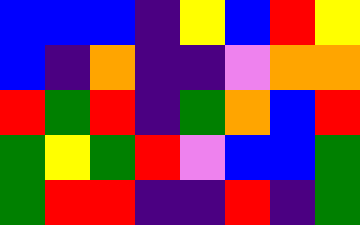[["blue", "blue", "blue", "indigo", "yellow", "blue", "red", "yellow"], ["blue", "indigo", "orange", "indigo", "indigo", "violet", "orange", "orange"], ["red", "green", "red", "indigo", "green", "orange", "blue", "red"], ["green", "yellow", "green", "red", "violet", "blue", "blue", "green"], ["green", "red", "red", "indigo", "indigo", "red", "indigo", "green"]]